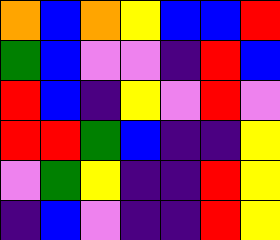[["orange", "blue", "orange", "yellow", "blue", "blue", "red"], ["green", "blue", "violet", "violet", "indigo", "red", "blue"], ["red", "blue", "indigo", "yellow", "violet", "red", "violet"], ["red", "red", "green", "blue", "indigo", "indigo", "yellow"], ["violet", "green", "yellow", "indigo", "indigo", "red", "yellow"], ["indigo", "blue", "violet", "indigo", "indigo", "red", "yellow"]]